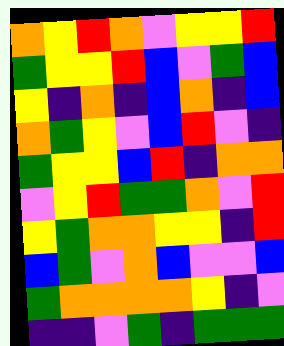[["orange", "yellow", "red", "orange", "violet", "yellow", "yellow", "red"], ["green", "yellow", "yellow", "red", "blue", "violet", "green", "blue"], ["yellow", "indigo", "orange", "indigo", "blue", "orange", "indigo", "blue"], ["orange", "green", "yellow", "violet", "blue", "red", "violet", "indigo"], ["green", "yellow", "yellow", "blue", "red", "indigo", "orange", "orange"], ["violet", "yellow", "red", "green", "green", "orange", "violet", "red"], ["yellow", "green", "orange", "orange", "yellow", "yellow", "indigo", "red"], ["blue", "green", "violet", "orange", "blue", "violet", "violet", "blue"], ["green", "orange", "orange", "orange", "orange", "yellow", "indigo", "violet"], ["indigo", "indigo", "violet", "green", "indigo", "green", "green", "green"]]